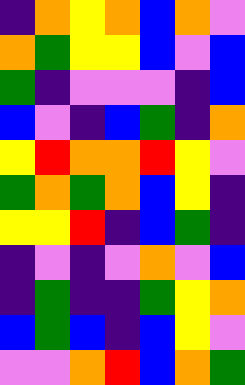[["indigo", "orange", "yellow", "orange", "blue", "orange", "violet"], ["orange", "green", "yellow", "yellow", "blue", "violet", "blue"], ["green", "indigo", "violet", "violet", "violet", "indigo", "blue"], ["blue", "violet", "indigo", "blue", "green", "indigo", "orange"], ["yellow", "red", "orange", "orange", "red", "yellow", "violet"], ["green", "orange", "green", "orange", "blue", "yellow", "indigo"], ["yellow", "yellow", "red", "indigo", "blue", "green", "indigo"], ["indigo", "violet", "indigo", "violet", "orange", "violet", "blue"], ["indigo", "green", "indigo", "indigo", "green", "yellow", "orange"], ["blue", "green", "blue", "indigo", "blue", "yellow", "violet"], ["violet", "violet", "orange", "red", "blue", "orange", "green"]]